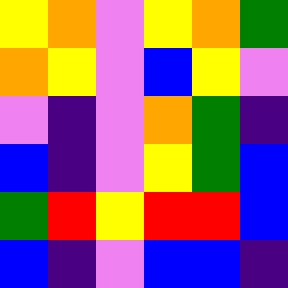[["yellow", "orange", "violet", "yellow", "orange", "green"], ["orange", "yellow", "violet", "blue", "yellow", "violet"], ["violet", "indigo", "violet", "orange", "green", "indigo"], ["blue", "indigo", "violet", "yellow", "green", "blue"], ["green", "red", "yellow", "red", "red", "blue"], ["blue", "indigo", "violet", "blue", "blue", "indigo"]]